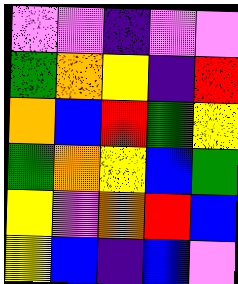[["violet", "violet", "indigo", "violet", "violet"], ["green", "orange", "yellow", "indigo", "red"], ["orange", "blue", "red", "green", "yellow"], ["green", "orange", "yellow", "blue", "green"], ["yellow", "violet", "orange", "red", "blue"], ["yellow", "blue", "indigo", "blue", "violet"]]